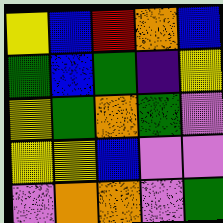[["yellow", "blue", "red", "orange", "blue"], ["green", "blue", "green", "indigo", "yellow"], ["yellow", "green", "orange", "green", "violet"], ["yellow", "yellow", "blue", "violet", "violet"], ["violet", "orange", "orange", "violet", "green"]]